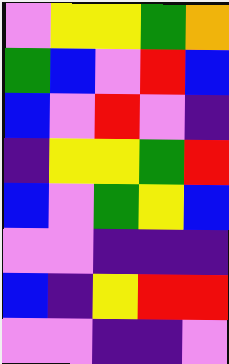[["violet", "yellow", "yellow", "green", "orange"], ["green", "blue", "violet", "red", "blue"], ["blue", "violet", "red", "violet", "indigo"], ["indigo", "yellow", "yellow", "green", "red"], ["blue", "violet", "green", "yellow", "blue"], ["violet", "violet", "indigo", "indigo", "indigo"], ["blue", "indigo", "yellow", "red", "red"], ["violet", "violet", "indigo", "indigo", "violet"]]